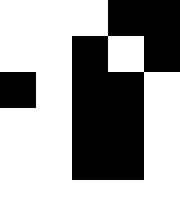[["white", "white", "white", "black", "black"], ["white", "white", "black", "white", "black"], ["black", "white", "black", "black", "white"], ["white", "white", "black", "black", "white"], ["white", "white", "black", "black", "white"], ["white", "white", "white", "white", "white"]]